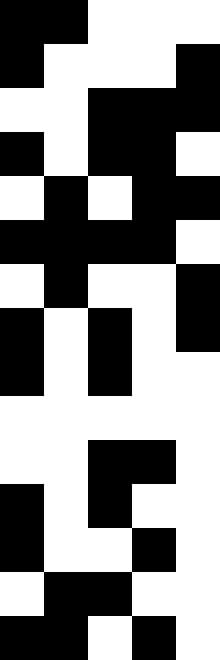[["black", "black", "white", "white", "white"], ["black", "white", "white", "white", "black"], ["white", "white", "black", "black", "black"], ["black", "white", "black", "black", "white"], ["white", "black", "white", "black", "black"], ["black", "black", "black", "black", "white"], ["white", "black", "white", "white", "black"], ["black", "white", "black", "white", "black"], ["black", "white", "black", "white", "white"], ["white", "white", "white", "white", "white"], ["white", "white", "black", "black", "white"], ["black", "white", "black", "white", "white"], ["black", "white", "white", "black", "white"], ["white", "black", "black", "white", "white"], ["black", "black", "white", "black", "white"]]